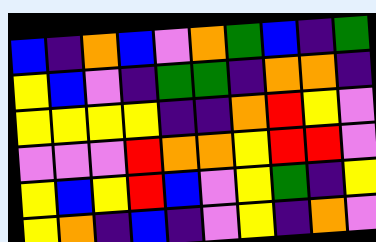[["blue", "indigo", "orange", "blue", "violet", "orange", "green", "blue", "indigo", "green"], ["yellow", "blue", "violet", "indigo", "green", "green", "indigo", "orange", "orange", "indigo"], ["yellow", "yellow", "yellow", "yellow", "indigo", "indigo", "orange", "red", "yellow", "violet"], ["violet", "violet", "violet", "red", "orange", "orange", "yellow", "red", "red", "violet"], ["yellow", "blue", "yellow", "red", "blue", "violet", "yellow", "green", "indigo", "yellow"], ["yellow", "orange", "indigo", "blue", "indigo", "violet", "yellow", "indigo", "orange", "violet"]]